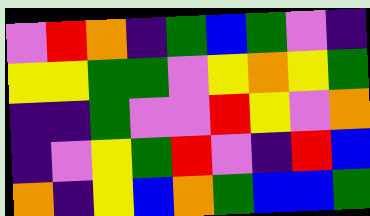[["violet", "red", "orange", "indigo", "green", "blue", "green", "violet", "indigo"], ["yellow", "yellow", "green", "green", "violet", "yellow", "orange", "yellow", "green"], ["indigo", "indigo", "green", "violet", "violet", "red", "yellow", "violet", "orange"], ["indigo", "violet", "yellow", "green", "red", "violet", "indigo", "red", "blue"], ["orange", "indigo", "yellow", "blue", "orange", "green", "blue", "blue", "green"]]